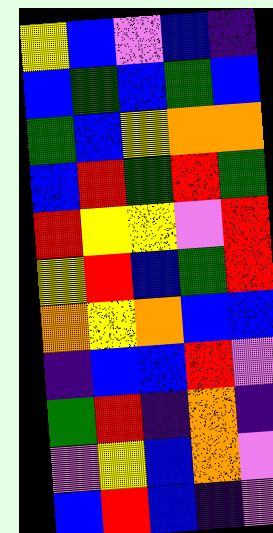[["yellow", "blue", "violet", "blue", "indigo"], ["blue", "green", "blue", "green", "blue"], ["green", "blue", "yellow", "orange", "orange"], ["blue", "red", "green", "red", "green"], ["red", "yellow", "yellow", "violet", "red"], ["yellow", "red", "blue", "green", "red"], ["orange", "yellow", "orange", "blue", "blue"], ["indigo", "blue", "blue", "red", "violet"], ["green", "red", "indigo", "orange", "indigo"], ["violet", "yellow", "blue", "orange", "violet"], ["blue", "red", "blue", "indigo", "violet"]]